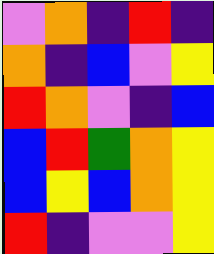[["violet", "orange", "indigo", "red", "indigo"], ["orange", "indigo", "blue", "violet", "yellow"], ["red", "orange", "violet", "indigo", "blue"], ["blue", "red", "green", "orange", "yellow"], ["blue", "yellow", "blue", "orange", "yellow"], ["red", "indigo", "violet", "violet", "yellow"]]